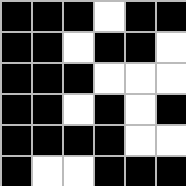[["black", "black", "black", "white", "black", "black"], ["black", "black", "white", "black", "black", "white"], ["black", "black", "black", "white", "white", "white"], ["black", "black", "white", "black", "white", "black"], ["black", "black", "black", "black", "white", "white"], ["black", "white", "white", "black", "black", "black"]]